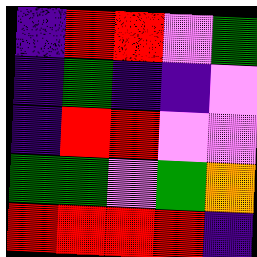[["indigo", "red", "red", "violet", "green"], ["indigo", "green", "indigo", "indigo", "violet"], ["indigo", "red", "red", "violet", "violet"], ["green", "green", "violet", "green", "orange"], ["red", "red", "red", "red", "indigo"]]